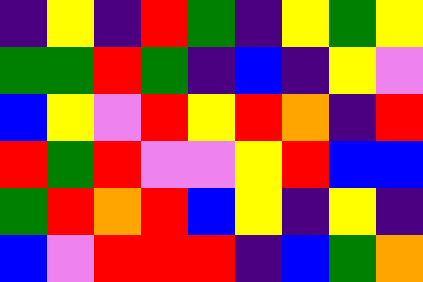[["indigo", "yellow", "indigo", "red", "green", "indigo", "yellow", "green", "yellow"], ["green", "green", "red", "green", "indigo", "blue", "indigo", "yellow", "violet"], ["blue", "yellow", "violet", "red", "yellow", "red", "orange", "indigo", "red"], ["red", "green", "red", "violet", "violet", "yellow", "red", "blue", "blue"], ["green", "red", "orange", "red", "blue", "yellow", "indigo", "yellow", "indigo"], ["blue", "violet", "red", "red", "red", "indigo", "blue", "green", "orange"]]